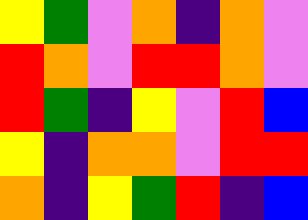[["yellow", "green", "violet", "orange", "indigo", "orange", "violet"], ["red", "orange", "violet", "red", "red", "orange", "violet"], ["red", "green", "indigo", "yellow", "violet", "red", "blue"], ["yellow", "indigo", "orange", "orange", "violet", "red", "red"], ["orange", "indigo", "yellow", "green", "red", "indigo", "blue"]]